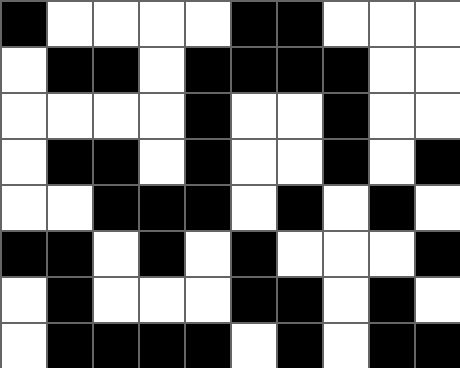[["black", "white", "white", "white", "white", "black", "black", "white", "white", "white"], ["white", "black", "black", "white", "black", "black", "black", "black", "white", "white"], ["white", "white", "white", "white", "black", "white", "white", "black", "white", "white"], ["white", "black", "black", "white", "black", "white", "white", "black", "white", "black"], ["white", "white", "black", "black", "black", "white", "black", "white", "black", "white"], ["black", "black", "white", "black", "white", "black", "white", "white", "white", "black"], ["white", "black", "white", "white", "white", "black", "black", "white", "black", "white"], ["white", "black", "black", "black", "black", "white", "black", "white", "black", "black"]]